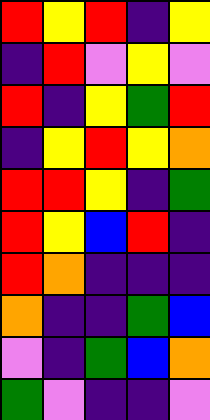[["red", "yellow", "red", "indigo", "yellow"], ["indigo", "red", "violet", "yellow", "violet"], ["red", "indigo", "yellow", "green", "red"], ["indigo", "yellow", "red", "yellow", "orange"], ["red", "red", "yellow", "indigo", "green"], ["red", "yellow", "blue", "red", "indigo"], ["red", "orange", "indigo", "indigo", "indigo"], ["orange", "indigo", "indigo", "green", "blue"], ["violet", "indigo", "green", "blue", "orange"], ["green", "violet", "indigo", "indigo", "violet"]]